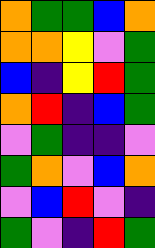[["orange", "green", "green", "blue", "orange"], ["orange", "orange", "yellow", "violet", "green"], ["blue", "indigo", "yellow", "red", "green"], ["orange", "red", "indigo", "blue", "green"], ["violet", "green", "indigo", "indigo", "violet"], ["green", "orange", "violet", "blue", "orange"], ["violet", "blue", "red", "violet", "indigo"], ["green", "violet", "indigo", "red", "green"]]